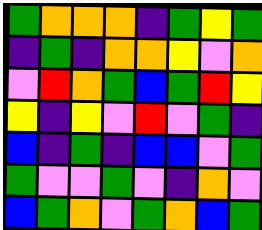[["green", "orange", "orange", "orange", "indigo", "green", "yellow", "green"], ["indigo", "green", "indigo", "orange", "orange", "yellow", "violet", "orange"], ["violet", "red", "orange", "green", "blue", "green", "red", "yellow"], ["yellow", "indigo", "yellow", "violet", "red", "violet", "green", "indigo"], ["blue", "indigo", "green", "indigo", "blue", "blue", "violet", "green"], ["green", "violet", "violet", "green", "violet", "indigo", "orange", "violet"], ["blue", "green", "orange", "violet", "green", "orange", "blue", "green"]]